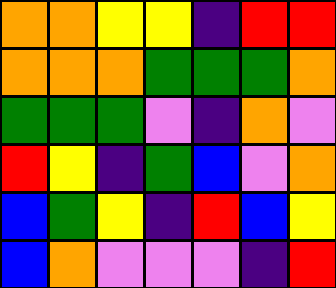[["orange", "orange", "yellow", "yellow", "indigo", "red", "red"], ["orange", "orange", "orange", "green", "green", "green", "orange"], ["green", "green", "green", "violet", "indigo", "orange", "violet"], ["red", "yellow", "indigo", "green", "blue", "violet", "orange"], ["blue", "green", "yellow", "indigo", "red", "blue", "yellow"], ["blue", "orange", "violet", "violet", "violet", "indigo", "red"]]